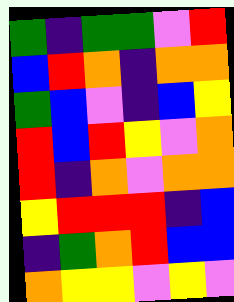[["green", "indigo", "green", "green", "violet", "red"], ["blue", "red", "orange", "indigo", "orange", "orange"], ["green", "blue", "violet", "indigo", "blue", "yellow"], ["red", "blue", "red", "yellow", "violet", "orange"], ["red", "indigo", "orange", "violet", "orange", "orange"], ["yellow", "red", "red", "red", "indigo", "blue"], ["indigo", "green", "orange", "red", "blue", "blue"], ["orange", "yellow", "yellow", "violet", "yellow", "violet"]]